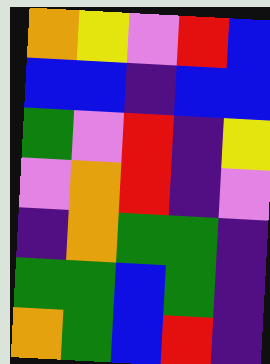[["orange", "yellow", "violet", "red", "blue"], ["blue", "blue", "indigo", "blue", "blue"], ["green", "violet", "red", "indigo", "yellow"], ["violet", "orange", "red", "indigo", "violet"], ["indigo", "orange", "green", "green", "indigo"], ["green", "green", "blue", "green", "indigo"], ["orange", "green", "blue", "red", "indigo"]]